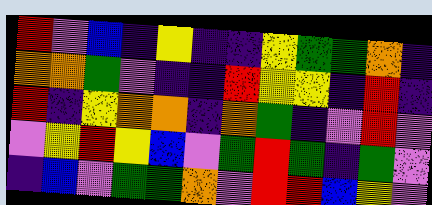[["red", "violet", "blue", "indigo", "yellow", "indigo", "indigo", "yellow", "green", "green", "orange", "indigo"], ["orange", "orange", "green", "violet", "indigo", "indigo", "red", "yellow", "yellow", "indigo", "red", "indigo"], ["red", "indigo", "yellow", "orange", "orange", "indigo", "orange", "green", "indigo", "violet", "red", "violet"], ["violet", "yellow", "red", "yellow", "blue", "violet", "green", "red", "green", "indigo", "green", "violet"], ["indigo", "blue", "violet", "green", "green", "orange", "violet", "red", "red", "blue", "yellow", "violet"]]